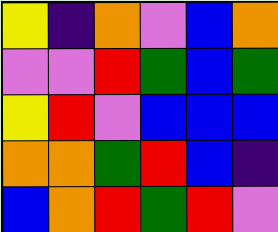[["yellow", "indigo", "orange", "violet", "blue", "orange"], ["violet", "violet", "red", "green", "blue", "green"], ["yellow", "red", "violet", "blue", "blue", "blue"], ["orange", "orange", "green", "red", "blue", "indigo"], ["blue", "orange", "red", "green", "red", "violet"]]